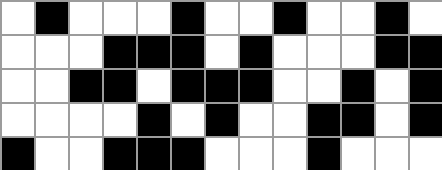[["white", "black", "white", "white", "white", "black", "white", "white", "black", "white", "white", "black", "white"], ["white", "white", "white", "black", "black", "black", "white", "black", "white", "white", "white", "black", "black"], ["white", "white", "black", "black", "white", "black", "black", "black", "white", "white", "black", "white", "black"], ["white", "white", "white", "white", "black", "white", "black", "white", "white", "black", "black", "white", "black"], ["black", "white", "white", "black", "black", "black", "white", "white", "white", "black", "white", "white", "white"]]